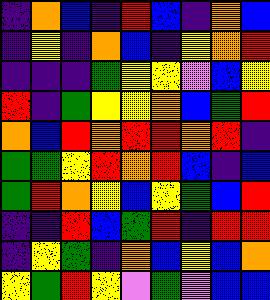[["indigo", "orange", "blue", "indigo", "red", "blue", "indigo", "orange", "blue"], ["indigo", "yellow", "indigo", "orange", "blue", "indigo", "yellow", "orange", "red"], ["indigo", "indigo", "indigo", "green", "yellow", "yellow", "violet", "blue", "yellow"], ["red", "indigo", "green", "yellow", "yellow", "orange", "blue", "green", "red"], ["orange", "blue", "red", "orange", "red", "red", "orange", "red", "indigo"], ["green", "green", "yellow", "red", "orange", "red", "blue", "indigo", "blue"], ["green", "red", "orange", "yellow", "blue", "yellow", "green", "blue", "red"], ["indigo", "indigo", "red", "blue", "green", "red", "indigo", "red", "red"], ["indigo", "yellow", "green", "indigo", "orange", "blue", "yellow", "blue", "orange"], ["yellow", "green", "red", "yellow", "violet", "green", "violet", "blue", "blue"]]